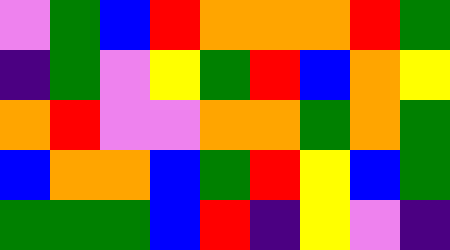[["violet", "green", "blue", "red", "orange", "orange", "orange", "red", "green"], ["indigo", "green", "violet", "yellow", "green", "red", "blue", "orange", "yellow"], ["orange", "red", "violet", "violet", "orange", "orange", "green", "orange", "green"], ["blue", "orange", "orange", "blue", "green", "red", "yellow", "blue", "green"], ["green", "green", "green", "blue", "red", "indigo", "yellow", "violet", "indigo"]]